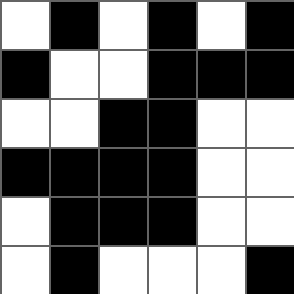[["white", "black", "white", "black", "white", "black"], ["black", "white", "white", "black", "black", "black"], ["white", "white", "black", "black", "white", "white"], ["black", "black", "black", "black", "white", "white"], ["white", "black", "black", "black", "white", "white"], ["white", "black", "white", "white", "white", "black"]]